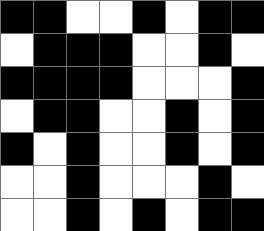[["black", "black", "white", "white", "black", "white", "black", "black"], ["white", "black", "black", "black", "white", "white", "black", "white"], ["black", "black", "black", "black", "white", "white", "white", "black"], ["white", "black", "black", "white", "white", "black", "white", "black"], ["black", "white", "black", "white", "white", "black", "white", "black"], ["white", "white", "black", "white", "white", "white", "black", "white"], ["white", "white", "black", "white", "black", "white", "black", "black"]]